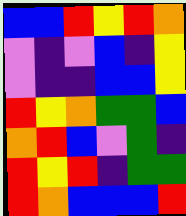[["blue", "blue", "red", "yellow", "red", "orange"], ["violet", "indigo", "violet", "blue", "indigo", "yellow"], ["violet", "indigo", "indigo", "blue", "blue", "yellow"], ["red", "yellow", "orange", "green", "green", "blue"], ["orange", "red", "blue", "violet", "green", "indigo"], ["red", "yellow", "red", "indigo", "green", "green"], ["red", "orange", "blue", "blue", "blue", "red"]]